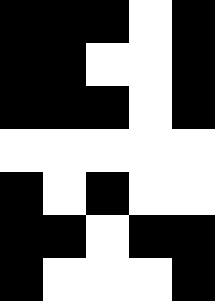[["black", "black", "black", "white", "black"], ["black", "black", "white", "white", "black"], ["black", "black", "black", "white", "black"], ["white", "white", "white", "white", "white"], ["black", "white", "black", "white", "white"], ["black", "black", "white", "black", "black"], ["black", "white", "white", "white", "black"]]